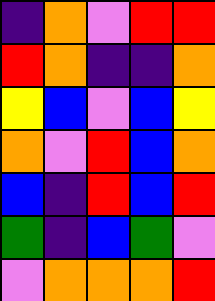[["indigo", "orange", "violet", "red", "red"], ["red", "orange", "indigo", "indigo", "orange"], ["yellow", "blue", "violet", "blue", "yellow"], ["orange", "violet", "red", "blue", "orange"], ["blue", "indigo", "red", "blue", "red"], ["green", "indigo", "blue", "green", "violet"], ["violet", "orange", "orange", "orange", "red"]]